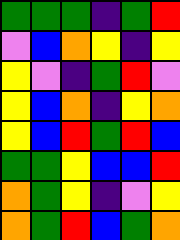[["green", "green", "green", "indigo", "green", "red"], ["violet", "blue", "orange", "yellow", "indigo", "yellow"], ["yellow", "violet", "indigo", "green", "red", "violet"], ["yellow", "blue", "orange", "indigo", "yellow", "orange"], ["yellow", "blue", "red", "green", "red", "blue"], ["green", "green", "yellow", "blue", "blue", "red"], ["orange", "green", "yellow", "indigo", "violet", "yellow"], ["orange", "green", "red", "blue", "green", "orange"]]